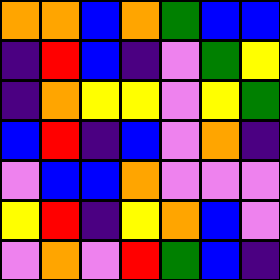[["orange", "orange", "blue", "orange", "green", "blue", "blue"], ["indigo", "red", "blue", "indigo", "violet", "green", "yellow"], ["indigo", "orange", "yellow", "yellow", "violet", "yellow", "green"], ["blue", "red", "indigo", "blue", "violet", "orange", "indigo"], ["violet", "blue", "blue", "orange", "violet", "violet", "violet"], ["yellow", "red", "indigo", "yellow", "orange", "blue", "violet"], ["violet", "orange", "violet", "red", "green", "blue", "indigo"]]